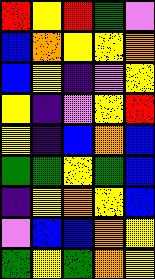[["red", "yellow", "red", "green", "violet"], ["blue", "orange", "yellow", "yellow", "orange"], ["blue", "yellow", "indigo", "violet", "yellow"], ["yellow", "indigo", "violet", "yellow", "red"], ["yellow", "indigo", "blue", "orange", "blue"], ["green", "green", "yellow", "green", "blue"], ["indigo", "yellow", "orange", "yellow", "blue"], ["violet", "blue", "blue", "orange", "yellow"], ["green", "yellow", "green", "orange", "yellow"]]